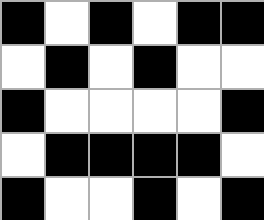[["black", "white", "black", "white", "black", "black"], ["white", "black", "white", "black", "white", "white"], ["black", "white", "white", "white", "white", "black"], ["white", "black", "black", "black", "black", "white"], ["black", "white", "white", "black", "white", "black"]]